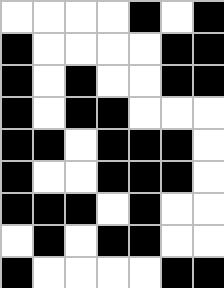[["white", "white", "white", "white", "black", "white", "black"], ["black", "white", "white", "white", "white", "black", "black"], ["black", "white", "black", "white", "white", "black", "black"], ["black", "white", "black", "black", "white", "white", "white"], ["black", "black", "white", "black", "black", "black", "white"], ["black", "white", "white", "black", "black", "black", "white"], ["black", "black", "black", "white", "black", "white", "white"], ["white", "black", "white", "black", "black", "white", "white"], ["black", "white", "white", "white", "white", "black", "black"]]